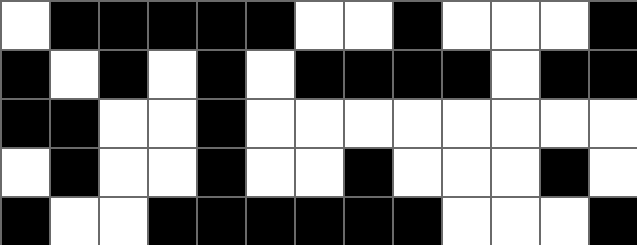[["white", "black", "black", "black", "black", "black", "white", "white", "black", "white", "white", "white", "black"], ["black", "white", "black", "white", "black", "white", "black", "black", "black", "black", "white", "black", "black"], ["black", "black", "white", "white", "black", "white", "white", "white", "white", "white", "white", "white", "white"], ["white", "black", "white", "white", "black", "white", "white", "black", "white", "white", "white", "black", "white"], ["black", "white", "white", "black", "black", "black", "black", "black", "black", "white", "white", "white", "black"]]